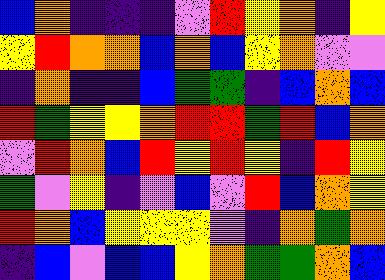[["blue", "orange", "indigo", "indigo", "indigo", "violet", "red", "yellow", "orange", "indigo", "yellow"], ["yellow", "red", "orange", "orange", "blue", "orange", "blue", "yellow", "orange", "violet", "violet"], ["indigo", "orange", "indigo", "indigo", "blue", "green", "green", "indigo", "blue", "orange", "blue"], ["red", "green", "yellow", "yellow", "orange", "red", "red", "green", "red", "blue", "orange"], ["violet", "red", "orange", "blue", "red", "yellow", "red", "yellow", "indigo", "red", "yellow"], ["green", "violet", "yellow", "indigo", "violet", "blue", "violet", "red", "blue", "orange", "yellow"], ["red", "orange", "blue", "yellow", "yellow", "yellow", "violet", "indigo", "orange", "green", "orange"], ["indigo", "blue", "violet", "blue", "blue", "yellow", "orange", "green", "green", "orange", "blue"]]